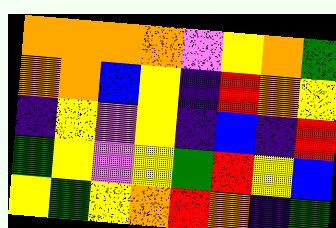[["orange", "orange", "orange", "orange", "violet", "yellow", "orange", "green"], ["orange", "orange", "blue", "yellow", "indigo", "red", "orange", "yellow"], ["indigo", "yellow", "violet", "yellow", "indigo", "blue", "indigo", "red"], ["green", "yellow", "violet", "yellow", "green", "red", "yellow", "blue"], ["yellow", "green", "yellow", "orange", "red", "orange", "indigo", "green"]]